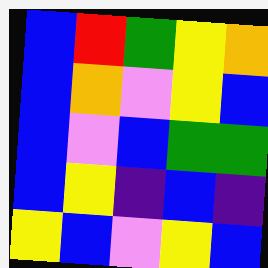[["blue", "red", "green", "yellow", "orange"], ["blue", "orange", "violet", "yellow", "blue"], ["blue", "violet", "blue", "green", "green"], ["blue", "yellow", "indigo", "blue", "indigo"], ["yellow", "blue", "violet", "yellow", "blue"]]